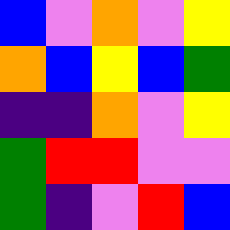[["blue", "violet", "orange", "violet", "yellow"], ["orange", "blue", "yellow", "blue", "green"], ["indigo", "indigo", "orange", "violet", "yellow"], ["green", "red", "red", "violet", "violet"], ["green", "indigo", "violet", "red", "blue"]]